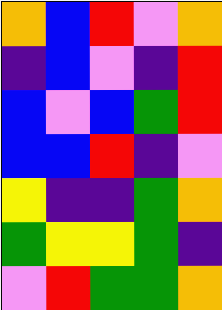[["orange", "blue", "red", "violet", "orange"], ["indigo", "blue", "violet", "indigo", "red"], ["blue", "violet", "blue", "green", "red"], ["blue", "blue", "red", "indigo", "violet"], ["yellow", "indigo", "indigo", "green", "orange"], ["green", "yellow", "yellow", "green", "indigo"], ["violet", "red", "green", "green", "orange"]]